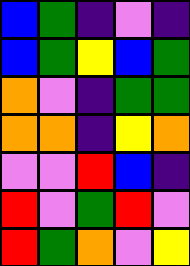[["blue", "green", "indigo", "violet", "indigo"], ["blue", "green", "yellow", "blue", "green"], ["orange", "violet", "indigo", "green", "green"], ["orange", "orange", "indigo", "yellow", "orange"], ["violet", "violet", "red", "blue", "indigo"], ["red", "violet", "green", "red", "violet"], ["red", "green", "orange", "violet", "yellow"]]